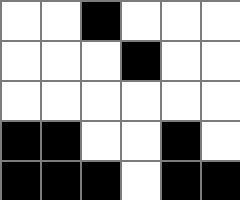[["white", "white", "black", "white", "white", "white"], ["white", "white", "white", "black", "white", "white"], ["white", "white", "white", "white", "white", "white"], ["black", "black", "white", "white", "black", "white"], ["black", "black", "black", "white", "black", "black"]]